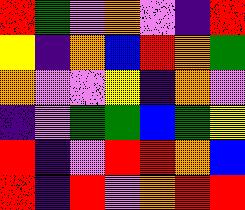[["red", "green", "violet", "orange", "violet", "indigo", "red"], ["yellow", "indigo", "orange", "blue", "red", "orange", "green"], ["orange", "violet", "violet", "yellow", "indigo", "orange", "violet"], ["indigo", "violet", "green", "green", "blue", "green", "yellow"], ["red", "indigo", "violet", "red", "red", "orange", "blue"], ["red", "indigo", "red", "violet", "orange", "red", "red"]]